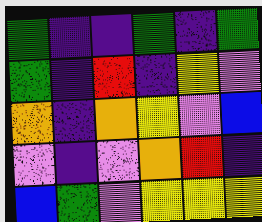[["green", "indigo", "indigo", "green", "indigo", "green"], ["green", "indigo", "red", "indigo", "yellow", "violet"], ["orange", "indigo", "orange", "yellow", "violet", "blue"], ["violet", "indigo", "violet", "orange", "red", "indigo"], ["blue", "green", "violet", "yellow", "yellow", "yellow"]]